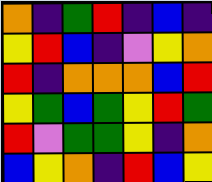[["orange", "indigo", "green", "red", "indigo", "blue", "indigo"], ["yellow", "red", "blue", "indigo", "violet", "yellow", "orange"], ["red", "indigo", "orange", "orange", "orange", "blue", "red"], ["yellow", "green", "blue", "green", "yellow", "red", "green"], ["red", "violet", "green", "green", "yellow", "indigo", "orange"], ["blue", "yellow", "orange", "indigo", "red", "blue", "yellow"]]